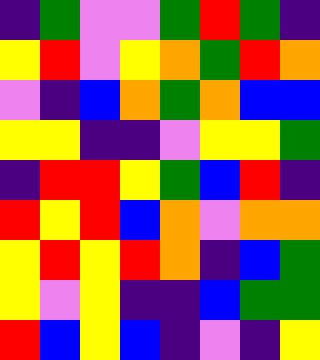[["indigo", "green", "violet", "violet", "green", "red", "green", "indigo"], ["yellow", "red", "violet", "yellow", "orange", "green", "red", "orange"], ["violet", "indigo", "blue", "orange", "green", "orange", "blue", "blue"], ["yellow", "yellow", "indigo", "indigo", "violet", "yellow", "yellow", "green"], ["indigo", "red", "red", "yellow", "green", "blue", "red", "indigo"], ["red", "yellow", "red", "blue", "orange", "violet", "orange", "orange"], ["yellow", "red", "yellow", "red", "orange", "indigo", "blue", "green"], ["yellow", "violet", "yellow", "indigo", "indigo", "blue", "green", "green"], ["red", "blue", "yellow", "blue", "indigo", "violet", "indigo", "yellow"]]